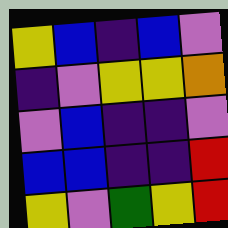[["yellow", "blue", "indigo", "blue", "violet"], ["indigo", "violet", "yellow", "yellow", "orange"], ["violet", "blue", "indigo", "indigo", "violet"], ["blue", "blue", "indigo", "indigo", "red"], ["yellow", "violet", "green", "yellow", "red"]]